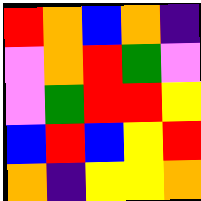[["red", "orange", "blue", "orange", "indigo"], ["violet", "orange", "red", "green", "violet"], ["violet", "green", "red", "red", "yellow"], ["blue", "red", "blue", "yellow", "red"], ["orange", "indigo", "yellow", "yellow", "orange"]]